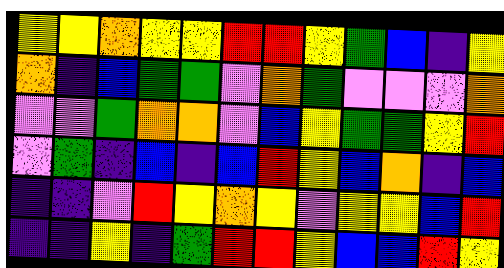[["yellow", "yellow", "orange", "yellow", "yellow", "red", "red", "yellow", "green", "blue", "indigo", "yellow"], ["orange", "indigo", "blue", "green", "green", "violet", "orange", "green", "violet", "violet", "violet", "orange"], ["violet", "violet", "green", "orange", "orange", "violet", "blue", "yellow", "green", "green", "yellow", "red"], ["violet", "green", "indigo", "blue", "indigo", "blue", "red", "yellow", "blue", "orange", "indigo", "blue"], ["indigo", "indigo", "violet", "red", "yellow", "orange", "yellow", "violet", "yellow", "yellow", "blue", "red"], ["indigo", "indigo", "yellow", "indigo", "green", "red", "red", "yellow", "blue", "blue", "red", "yellow"]]